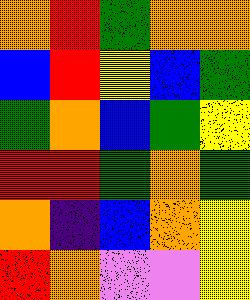[["orange", "red", "green", "orange", "orange"], ["blue", "red", "yellow", "blue", "green"], ["green", "orange", "blue", "green", "yellow"], ["red", "red", "green", "orange", "green"], ["orange", "indigo", "blue", "orange", "yellow"], ["red", "orange", "violet", "violet", "yellow"]]